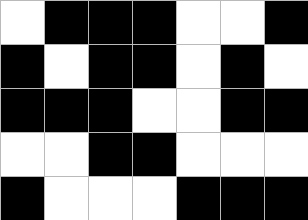[["white", "black", "black", "black", "white", "white", "black"], ["black", "white", "black", "black", "white", "black", "white"], ["black", "black", "black", "white", "white", "black", "black"], ["white", "white", "black", "black", "white", "white", "white"], ["black", "white", "white", "white", "black", "black", "black"]]